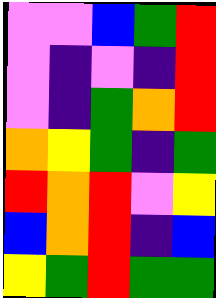[["violet", "violet", "blue", "green", "red"], ["violet", "indigo", "violet", "indigo", "red"], ["violet", "indigo", "green", "orange", "red"], ["orange", "yellow", "green", "indigo", "green"], ["red", "orange", "red", "violet", "yellow"], ["blue", "orange", "red", "indigo", "blue"], ["yellow", "green", "red", "green", "green"]]